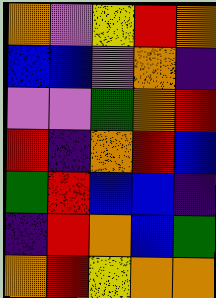[["orange", "violet", "yellow", "red", "orange"], ["blue", "blue", "violet", "orange", "indigo"], ["violet", "violet", "green", "orange", "red"], ["red", "indigo", "orange", "red", "blue"], ["green", "red", "blue", "blue", "indigo"], ["indigo", "red", "orange", "blue", "green"], ["orange", "red", "yellow", "orange", "orange"]]